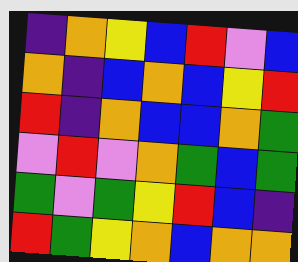[["indigo", "orange", "yellow", "blue", "red", "violet", "blue"], ["orange", "indigo", "blue", "orange", "blue", "yellow", "red"], ["red", "indigo", "orange", "blue", "blue", "orange", "green"], ["violet", "red", "violet", "orange", "green", "blue", "green"], ["green", "violet", "green", "yellow", "red", "blue", "indigo"], ["red", "green", "yellow", "orange", "blue", "orange", "orange"]]